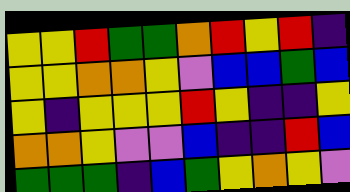[["yellow", "yellow", "red", "green", "green", "orange", "red", "yellow", "red", "indigo"], ["yellow", "yellow", "orange", "orange", "yellow", "violet", "blue", "blue", "green", "blue"], ["yellow", "indigo", "yellow", "yellow", "yellow", "red", "yellow", "indigo", "indigo", "yellow"], ["orange", "orange", "yellow", "violet", "violet", "blue", "indigo", "indigo", "red", "blue"], ["green", "green", "green", "indigo", "blue", "green", "yellow", "orange", "yellow", "violet"]]